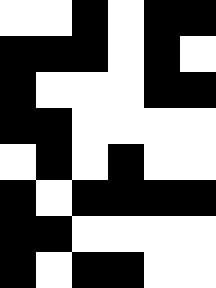[["white", "white", "black", "white", "black", "black"], ["black", "black", "black", "white", "black", "white"], ["black", "white", "white", "white", "black", "black"], ["black", "black", "white", "white", "white", "white"], ["white", "black", "white", "black", "white", "white"], ["black", "white", "black", "black", "black", "black"], ["black", "black", "white", "white", "white", "white"], ["black", "white", "black", "black", "white", "white"]]